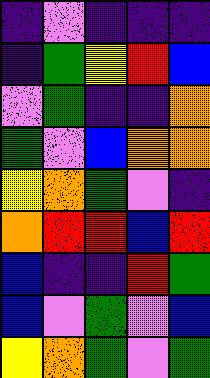[["indigo", "violet", "indigo", "indigo", "indigo"], ["indigo", "green", "yellow", "red", "blue"], ["violet", "green", "indigo", "indigo", "orange"], ["green", "violet", "blue", "orange", "orange"], ["yellow", "orange", "green", "violet", "indigo"], ["orange", "red", "red", "blue", "red"], ["blue", "indigo", "indigo", "red", "green"], ["blue", "violet", "green", "violet", "blue"], ["yellow", "orange", "green", "violet", "green"]]